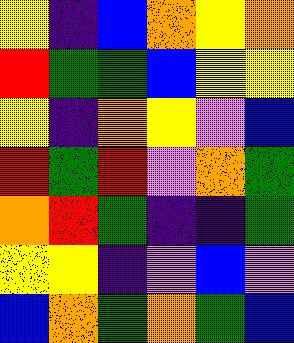[["yellow", "indigo", "blue", "orange", "yellow", "orange"], ["red", "green", "green", "blue", "yellow", "yellow"], ["yellow", "indigo", "orange", "yellow", "violet", "blue"], ["red", "green", "red", "violet", "orange", "green"], ["orange", "red", "green", "indigo", "indigo", "green"], ["yellow", "yellow", "indigo", "violet", "blue", "violet"], ["blue", "orange", "green", "orange", "green", "blue"]]